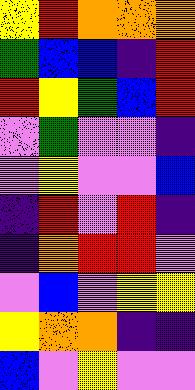[["yellow", "red", "orange", "orange", "orange"], ["green", "blue", "blue", "indigo", "red"], ["red", "yellow", "green", "blue", "red"], ["violet", "green", "violet", "violet", "indigo"], ["violet", "yellow", "violet", "violet", "blue"], ["indigo", "red", "violet", "red", "indigo"], ["indigo", "orange", "red", "red", "violet"], ["violet", "blue", "violet", "yellow", "yellow"], ["yellow", "orange", "orange", "indigo", "indigo"], ["blue", "violet", "yellow", "violet", "violet"]]